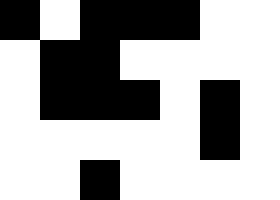[["black", "white", "black", "black", "black", "white", "white"], ["white", "black", "black", "white", "white", "white", "white"], ["white", "black", "black", "black", "white", "black", "white"], ["white", "white", "white", "white", "white", "black", "white"], ["white", "white", "black", "white", "white", "white", "white"]]